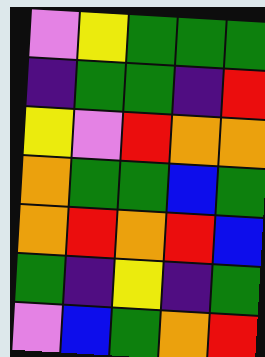[["violet", "yellow", "green", "green", "green"], ["indigo", "green", "green", "indigo", "red"], ["yellow", "violet", "red", "orange", "orange"], ["orange", "green", "green", "blue", "green"], ["orange", "red", "orange", "red", "blue"], ["green", "indigo", "yellow", "indigo", "green"], ["violet", "blue", "green", "orange", "red"]]